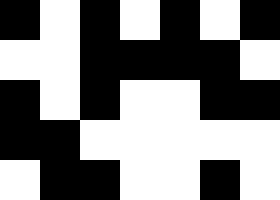[["black", "white", "black", "white", "black", "white", "black"], ["white", "white", "black", "black", "black", "black", "white"], ["black", "white", "black", "white", "white", "black", "black"], ["black", "black", "white", "white", "white", "white", "white"], ["white", "black", "black", "white", "white", "black", "white"]]